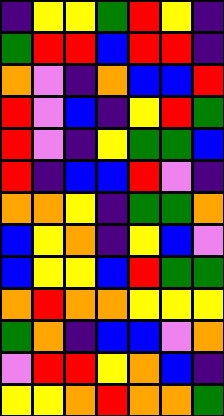[["indigo", "yellow", "yellow", "green", "red", "yellow", "indigo"], ["green", "red", "red", "blue", "red", "red", "indigo"], ["orange", "violet", "indigo", "orange", "blue", "blue", "red"], ["red", "violet", "blue", "indigo", "yellow", "red", "green"], ["red", "violet", "indigo", "yellow", "green", "green", "blue"], ["red", "indigo", "blue", "blue", "red", "violet", "indigo"], ["orange", "orange", "yellow", "indigo", "green", "green", "orange"], ["blue", "yellow", "orange", "indigo", "yellow", "blue", "violet"], ["blue", "yellow", "yellow", "blue", "red", "green", "green"], ["orange", "red", "orange", "orange", "yellow", "yellow", "yellow"], ["green", "orange", "indigo", "blue", "blue", "violet", "orange"], ["violet", "red", "red", "yellow", "orange", "blue", "indigo"], ["yellow", "yellow", "orange", "red", "orange", "orange", "green"]]